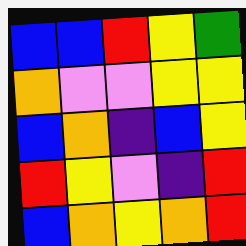[["blue", "blue", "red", "yellow", "green"], ["orange", "violet", "violet", "yellow", "yellow"], ["blue", "orange", "indigo", "blue", "yellow"], ["red", "yellow", "violet", "indigo", "red"], ["blue", "orange", "yellow", "orange", "red"]]